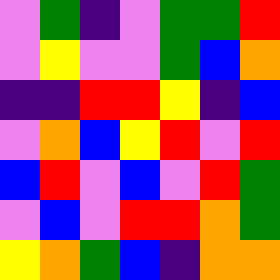[["violet", "green", "indigo", "violet", "green", "green", "red"], ["violet", "yellow", "violet", "violet", "green", "blue", "orange"], ["indigo", "indigo", "red", "red", "yellow", "indigo", "blue"], ["violet", "orange", "blue", "yellow", "red", "violet", "red"], ["blue", "red", "violet", "blue", "violet", "red", "green"], ["violet", "blue", "violet", "red", "red", "orange", "green"], ["yellow", "orange", "green", "blue", "indigo", "orange", "orange"]]